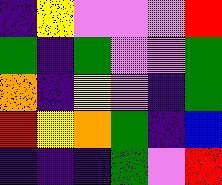[["indigo", "yellow", "violet", "violet", "violet", "red"], ["green", "indigo", "green", "violet", "violet", "green"], ["orange", "indigo", "yellow", "violet", "indigo", "green"], ["red", "yellow", "orange", "green", "indigo", "blue"], ["indigo", "indigo", "indigo", "green", "violet", "red"]]